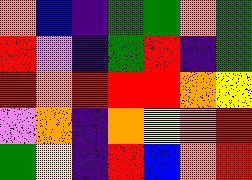[["orange", "blue", "indigo", "green", "green", "orange", "green"], ["red", "violet", "indigo", "green", "red", "indigo", "green"], ["red", "orange", "red", "red", "red", "orange", "yellow"], ["violet", "orange", "indigo", "orange", "yellow", "orange", "red"], ["green", "yellow", "indigo", "red", "blue", "orange", "red"]]